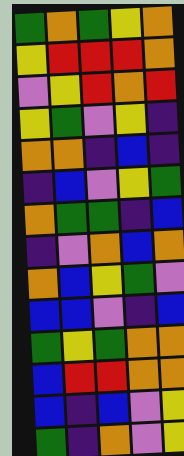[["green", "orange", "green", "yellow", "orange"], ["yellow", "red", "red", "red", "orange"], ["violet", "yellow", "red", "orange", "red"], ["yellow", "green", "violet", "yellow", "indigo"], ["orange", "orange", "indigo", "blue", "indigo"], ["indigo", "blue", "violet", "yellow", "green"], ["orange", "green", "green", "indigo", "blue"], ["indigo", "violet", "orange", "blue", "orange"], ["orange", "blue", "yellow", "green", "violet"], ["blue", "blue", "violet", "indigo", "blue"], ["green", "yellow", "green", "orange", "orange"], ["blue", "red", "red", "orange", "orange"], ["blue", "indigo", "blue", "violet", "yellow"], ["green", "indigo", "orange", "violet", "yellow"]]